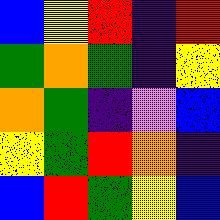[["blue", "yellow", "red", "indigo", "red"], ["green", "orange", "green", "indigo", "yellow"], ["orange", "green", "indigo", "violet", "blue"], ["yellow", "green", "red", "orange", "indigo"], ["blue", "red", "green", "yellow", "blue"]]